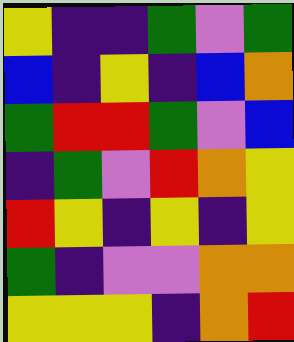[["yellow", "indigo", "indigo", "green", "violet", "green"], ["blue", "indigo", "yellow", "indigo", "blue", "orange"], ["green", "red", "red", "green", "violet", "blue"], ["indigo", "green", "violet", "red", "orange", "yellow"], ["red", "yellow", "indigo", "yellow", "indigo", "yellow"], ["green", "indigo", "violet", "violet", "orange", "orange"], ["yellow", "yellow", "yellow", "indigo", "orange", "red"]]